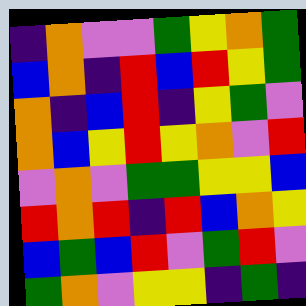[["indigo", "orange", "violet", "violet", "green", "yellow", "orange", "green"], ["blue", "orange", "indigo", "red", "blue", "red", "yellow", "green"], ["orange", "indigo", "blue", "red", "indigo", "yellow", "green", "violet"], ["orange", "blue", "yellow", "red", "yellow", "orange", "violet", "red"], ["violet", "orange", "violet", "green", "green", "yellow", "yellow", "blue"], ["red", "orange", "red", "indigo", "red", "blue", "orange", "yellow"], ["blue", "green", "blue", "red", "violet", "green", "red", "violet"], ["green", "orange", "violet", "yellow", "yellow", "indigo", "green", "indigo"]]